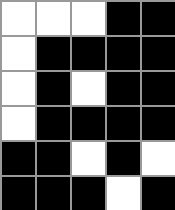[["white", "white", "white", "black", "black"], ["white", "black", "black", "black", "black"], ["white", "black", "white", "black", "black"], ["white", "black", "black", "black", "black"], ["black", "black", "white", "black", "white"], ["black", "black", "black", "white", "black"]]